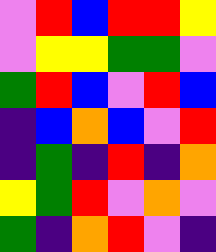[["violet", "red", "blue", "red", "red", "yellow"], ["violet", "yellow", "yellow", "green", "green", "violet"], ["green", "red", "blue", "violet", "red", "blue"], ["indigo", "blue", "orange", "blue", "violet", "red"], ["indigo", "green", "indigo", "red", "indigo", "orange"], ["yellow", "green", "red", "violet", "orange", "violet"], ["green", "indigo", "orange", "red", "violet", "indigo"]]